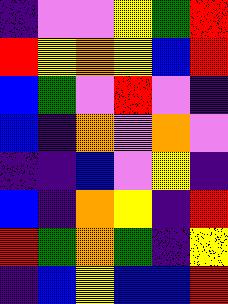[["indigo", "violet", "violet", "yellow", "green", "red"], ["red", "yellow", "orange", "yellow", "blue", "red"], ["blue", "green", "violet", "red", "violet", "indigo"], ["blue", "indigo", "orange", "violet", "orange", "violet"], ["indigo", "indigo", "blue", "violet", "yellow", "indigo"], ["blue", "indigo", "orange", "yellow", "indigo", "red"], ["red", "green", "orange", "green", "indigo", "yellow"], ["indigo", "blue", "yellow", "blue", "blue", "red"]]